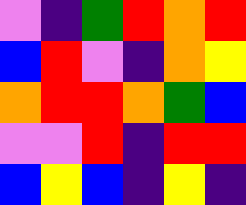[["violet", "indigo", "green", "red", "orange", "red"], ["blue", "red", "violet", "indigo", "orange", "yellow"], ["orange", "red", "red", "orange", "green", "blue"], ["violet", "violet", "red", "indigo", "red", "red"], ["blue", "yellow", "blue", "indigo", "yellow", "indigo"]]